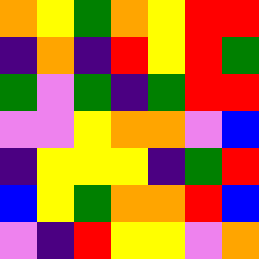[["orange", "yellow", "green", "orange", "yellow", "red", "red"], ["indigo", "orange", "indigo", "red", "yellow", "red", "green"], ["green", "violet", "green", "indigo", "green", "red", "red"], ["violet", "violet", "yellow", "orange", "orange", "violet", "blue"], ["indigo", "yellow", "yellow", "yellow", "indigo", "green", "red"], ["blue", "yellow", "green", "orange", "orange", "red", "blue"], ["violet", "indigo", "red", "yellow", "yellow", "violet", "orange"]]